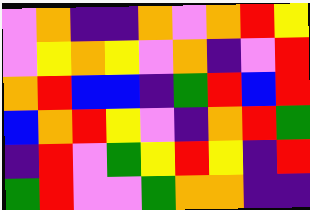[["violet", "orange", "indigo", "indigo", "orange", "violet", "orange", "red", "yellow"], ["violet", "yellow", "orange", "yellow", "violet", "orange", "indigo", "violet", "red"], ["orange", "red", "blue", "blue", "indigo", "green", "red", "blue", "red"], ["blue", "orange", "red", "yellow", "violet", "indigo", "orange", "red", "green"], ["indigo", "red", "violet", "green", "yellow", "red", "yellow", "indigo", "red"], ["green", "red", "violet", "violet", "green", "orange", "orange", "indigo", "indigo"]]